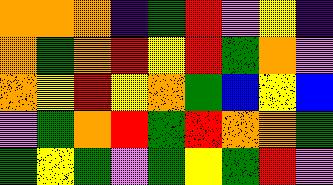[["orange", "orange", "orange", "indigo", "green", "red", "violet", "yellow", "indigo"], ["orange", "green", "orange", "red", "yellow", "red", "green", "orange", "violet"], ["orange", "yellow", "red", "yellow", "orange", "green", "blue", "yellow", "blue"], ["violet", "green", "orange", "red", "green", "red", "orange", "orange", "green"], ["green", "yellow", "green", "violet", "green", "yellow", "green", "red", "violet"]]